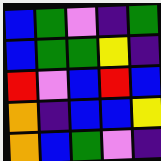[["blue", "green", "violet", "indigo", "green"], ["blue", "green", "green", "yellow", "indigo"], ["red", "violet", "blue", "red", "blue"], ["orange", "indigo", "blue", "blue", "yellow"], ["orange", "blue", "green", "violet", "indigo"]]